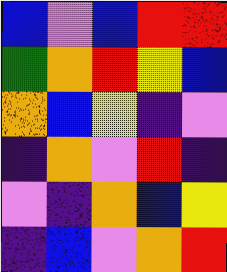[["blue", "violet", "blue", "red", "red"], ["green", "orange", "red", "yellow", "blue"], ["orange", "blue", "yellow", "indigo", "violet"], ["indigo", "orange", "violet", "red", "indigo"], ["violet", "indigo", "orange", "blue", "yellow"], ["indigo", "blue", "violet", "orange", "red"]]